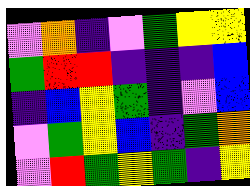[["violet", "orange", "indigo", "violet", "green", "yellow", "yellow"], ["green", "red", "red", "indigo", "indigo", "indigo", "blue"], ["indigo", "blue", "yellow", "green", "indigo", "violet", "blue"], ["violet", "green", "yellow", "blue", "indigo", "green", "orange"], ["violet", "red", "green", "yellow", "green", "indigo", "yellow"]]